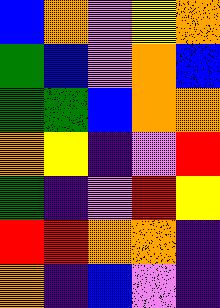[["blue", "orange", "violet", "yellow", "orange"], ["green", "blue", "violet", "orange", "blue"], ["green", "green", "blue", "orange", "orange"], ["orange", "yellow", "indigo", "violet", "red"], ["green", "indigo", "violet", "red", "yellow"], ["red", "red", "orange", "orange", "indigo"], ["orange", "indigo", "blue", "violet", "indigo"]]